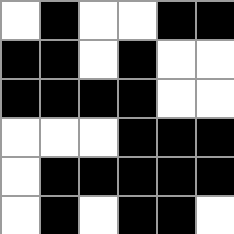[["white", "black", "white", "white", "black", "black"], ["black", "black", "white", "black", "white", "white"], ["black", "black", "black", "black", "white", "white"], ["white", "white", "white", "black", "black", "black"], ["white", "black", "black", "black", "black", "black"], ["white", "black", "white", "black", "black", "white"]]